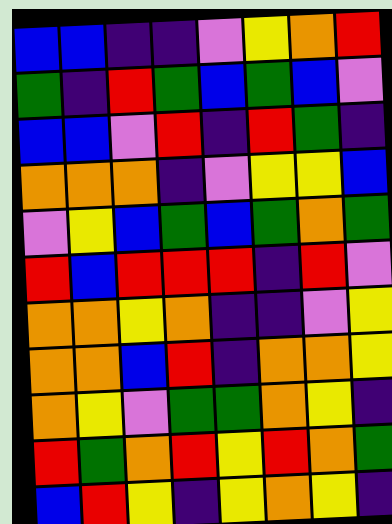[["blue", "blue", "indigo", "indigo", "violet", "yellow", "orange", "red"], ["green", "indigo", "red", "green", "blue", "green", "blue", "violet"], ["blue", "blue", "violet", "red", "indigo", "red", "green", "indigo"], ["orange", "orange", "orange", "indigo", "violet", "yellow", "yellow", "blue"], ["violet", "yellow", "blue", "green", "blue", "green", "orange", "green"], ["red", "blue", "red", "red", "red", "indigo", "red", "violet"], ["orange", "orange", "yellow", "orange", "indigo", "indigo", "violet", "yellow"], ["orange", "orange", "blue", "red", "indigo", "orange", "orange", "yellow"], ["orange", "yellow", "violet", "green", "green", "orange", "yellow", "indigo"], ["red", "green", "orange", "red", "yellow", "red", "orange", "green"], ["blue", "red", "yellow", "indigo", "yellow", "orange", "yellow", "indigo"]]